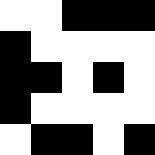[["white", "white", "black", "black", "black"], ["black", "white", "white", "white", "white"], ["black", "black", "white", "black", "white"], ["black", "white", "white", "white", "white"], ["white", "black", "black", "white", "black"]]